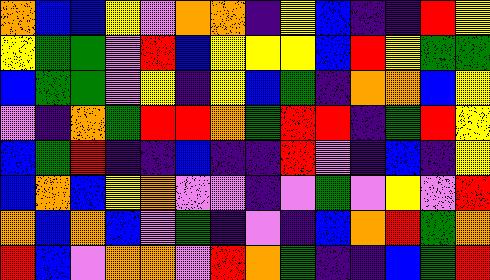[["orange", "blue", "blue", "yellow", "violet", "orange", "orange", "indigo", "yellow", "blue", "indigo", "indigo", "red", "yellow"], ["yellow", "green", "green", "violet", "red", "blue", "yellow", "yellow", "yellow", "blue", "red", "yellow", "green", "green"], ["blue", "green", "green", "violet", "yellow", "indigo", "yellow", "blue", "green", "indigo", "orange", "orange", "blue", "yellow"], ["violet", "indigo", "orange", "green", "red", "red", "orange", "green", "red", "red", "indigo", "green", "red", "yellow"], ["blue", "green", "red", "indigo", "indigo", "blue", "indigo", "indigo", "red", "violet", "indigo", "blue", "indigo", "yellow"], ["blue", "orange", "blue", "yellow", "orange", "violet", "violet", "indigo", "violet", "green", "violet", "yellow", "violet", "red"], ["orange", "blue", "orange", "blue", "violet", "green", "indigo", "violet", "indigo", "blue", "orange", "red", "green", "orange"], ["red", "blue", "violet", "orange", "orange", "violet", "red", "orange", "green", "indigo", "indigo", "blue", "green", "red"]]